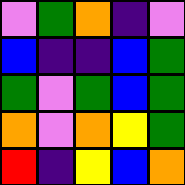[["violet", "green", "orange", "indigo", "violet"], ["blue", "indigo", "indigo", "blue", "green"], ["green", "violet", "green", "blue", "green"], ["orange", "violet", "orange", "yellow", "green"], ["red", "indigo", "yellow", "blue", "orange"]]